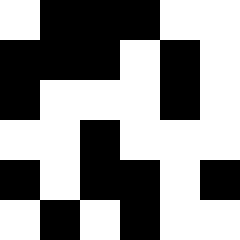[["white", "black", "black", "black", "white", "white"], ["black", "black", "black", "white", "black", "white"], ["black", "white", "white", "white", "black", "white"], ["white", "white", "black", "white", "white", "white"], ["black", "white", "black", "black", "white", "black"], ["white", "black", "white", "black", "white", "white"]]